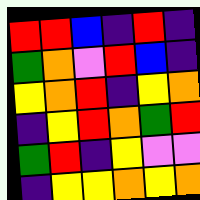[["red", "red", "blue", "indigo", "red", "indigo"], ["green", "orange", "violet", "red", "blue", "indigo"], ["yellow", "orange", "red", "indigo", "yellow", "orange"], ["indigo", "yellow", "red", "orange", "green", "red"], ["green", "red", "indigo", "yellow", "violet", "violet"], ["indigo", "yellow", "yellow", "orange", "yellow", "orange"]]